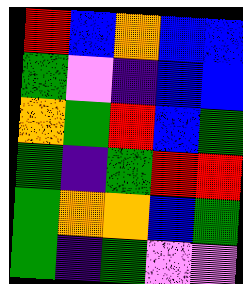[["red", "blue", "orange", "blue", "blue"], ["green", "violet", "indigo", "blue", "blue"], ["orange", "green", "red", "blue", "green"], ["green", "indigo", "green", "red", "red"], ["green", "orange", "orange", "blue", "green"], ["green", "indigo", "green", "violet", "violet"]]